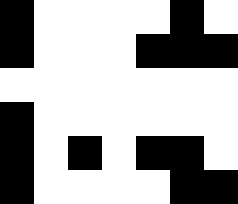[["black", "white", "white", "white", "white", "black", "white"], ["black", "white", "white", "white", "black", "black", "black"], ["white", "white", "white", "white", "white", "white", "white"], ["black", "white", "white", "white", "white", "white", "white"], ["black", "white", "black", "white", "black", "black", "white"], ["black", "white", "white", "white", "white", "black", "black"]]